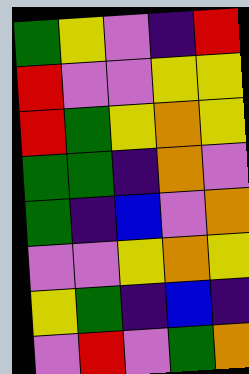[["green", "yellow", "violet", "indigo", "red"], ["red", "violet", "violet", "yellow", "yellow"], ["red", "green", "yellow", "orange", "yellow"], ["green", "green", "indigo", "orange", "violet"], ["green", "indigo", "blue", "violet", "orange"], ["violet", "violet", "yellow", "orange", "yellow"], ["yellow", "green", "indigo", "blue", "indigo"], ["violet", "red", "violet", "green", "orange"]]